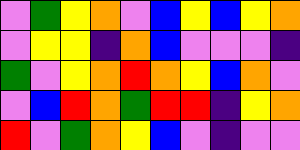[["violet", "green", "yellow", "orange", "violet", "blue", "yellow", "blue", "yellow", "orange"], ["violet", "yellow", "yellow", "indigo", "orange", "blue", "violet", "violet", "violet", "indigo"], ["green", "violet", "yellow", "orange", "red", "orange", "yellow", "blue", "orange", "violet"], ["violet", "blue", "red", "orange", "green", "red", "red", "indigo", "yellow", "orange"], ["red", "violet", "green", "orange", "yellow", "blue", "violet", "indigo", "violet", "violet"]]